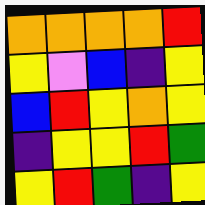[["orange", "orange", "orange", "orange", "red"], ["yellow", "violet", "blue", "indigo", "yellow"], ["blue", "red", "yellow", "orange", "yellow"], ["indigo", "yellow", "yellow", "red", "green"], ["yellow", "red", "green", "indigo", "yellow"]]